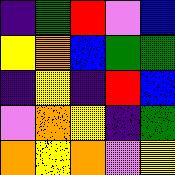[["indigo", "green", "red", "violet", "blue"], ["yellow", "orange", "blue", "green", "green"], ["indigo", "yellow", "indigo", "red", "blue"], ["violet", "orange", "yellow", "indigo", "green"], ["orange", "yellow", "orange", "violet", "yellow"]]